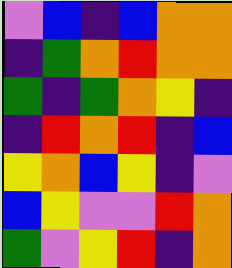[["violet", "blue", "indigo", "blue", "orange", "orange"], ["indigo", "green", "orange", "red", "orange", "orange"], ["green", "indigo", "green", "orange", "yellow", "indigo"], ["indigo", "red", "orange", "red", "indigo", "blue"], ["yellow", "orange", "blue", "yellow", "indigo", "violet"], ["blue", "yellow", "violet", "violet", "red", "orange"], ["green", "violet", "yellow", "red", "indigo", "orange"]]